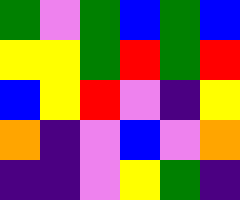[["green", "violet", "green", "blue", "green", "blue"], ["yellow", "yellow", "green", "red", "green", "red"], ["blue", "yellow", "red", "violet", "indigo", "yellow"], ["orange", "indigo", "violet", "blue", "violet", "orange"], ["indigo", "indigo", "violet", "yellow", "green", "indigo"]]